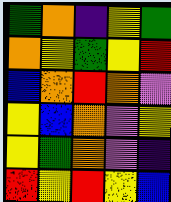[["green", "orange", "indigo", "yellow", "green"], ["orange", "yellow", "green", "yellow", "red"], ["blue", "orange", "red", "orange", "violet"], ["yellow", "blue", "orange", "violet", "yellow"], ["yellow", "green", "orange", "violet", "indigo"], ["red", "yellow", "red", "yellow", "blue"]]